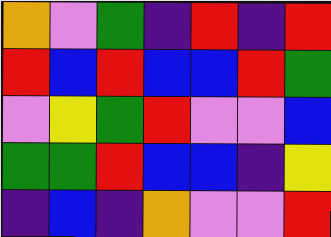[["orange", "violet", "green", "indigo", "red", "indigo", "red"], ["red", "blue", "red", "blue", "blue", "red", "green"], ["violet", "yellow", "green", "red", "violet", "violet", "blue"], ["green", "green", "red", "blue", "blue", "indigo", "yellow"], ["indigo", "blue", "indigo", "orange", "violet", "violet", "red"]]